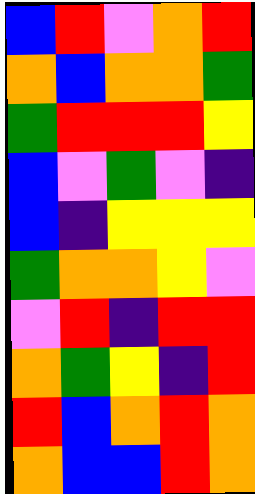[["blue", "red", "violet", "orange", "red"], ["orange", "blue", "orange", "orange", "green"], ["green", "red", "red", "red", "yellow"], ["blue", "violet", "green", "violet", "indigo"], ["blue", "indigo", "yellow", "yellow", "yellow"], ["green", "orange", "orange", "yellow", "violet"], ["violet", "red", "indigo", "red", "red"], ["orange", "green", "yellow", "indigo", "red"], ["red", "blue", "orange", "red", "orange"], ["orange", "blue", "blue", "red", "orange"]]